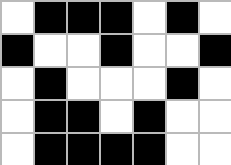[["white", "black", "black", "black", "white", "black", "white"], ["black", "white", "white", "black", "white", "white", "black"], ["white", "black", "white", "white", "white", "black", "white"], ["white", "black", "black", "white", "black", "white", "white"], ["white", "black", "black", "black", "black", "white", "white"]]